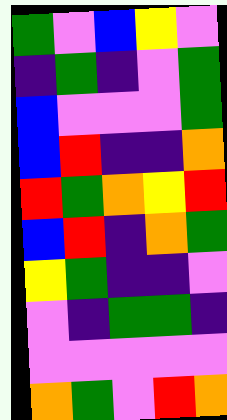[["green", "violet", "blue", "yellow", "violet"], ["indigo", "green", "indigo", "violet", "green"], ["blue", "violet", "violet", "violet", "green"], ["blue", "red", "indigo", "indigo", "orange"], ["red", "green", "orange", "yellow", "red"], ["blue", "red", "indigo", "orange", "green"], ["yellow", "green", "indigo", "indigo", "violet"], ["violet", "indigo", "green", "green", "indigo"], ["violet", "violet", "violet", "violet", "violet"], ["orange", "green", "violet", "red", "orange"]]